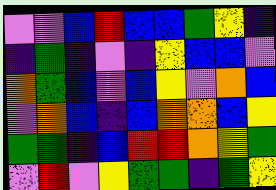[["violet", "violet", "blue", "red", "blue", "blue", "green", "yellow", "indigo"], ["indigo", "green", "indigo", "violet", "indigo", "yellow", "blue", "blue", "violet"], ["orange", "green", "blue", "violet", "blue", "yellow", "violet", "orange", "blue"], ["violet", "orange", "blue", "indigo", "blue", "orange", "orange", "blue", "yellow"], ["green", "green", "indigo", "blue", "red", "red", "orange", "yellow", "green"], ["violet", "red", "violet", "yellow", "green", "green", "indigo", "green", "yellow"]]